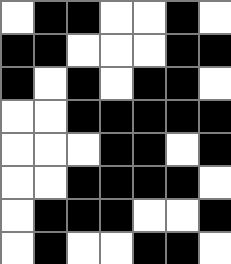[["white", "black", "black", "white", "white", "black", "white"], ["black", "black", "white", "white", "white", "black", "black"], ["black", "white", "black", "white", "black", "black", "white"], ["white", "white", "black", "black", "black", "black", "black"], ["white", "white", "white", "black", "black", "white", "black"], ["white", "white", "black", "black", "black", "black", "white"], ["white", "black", "black", "black", "white", "white", "black"], ["white", "black", "white", "white", "black", "black", "white"]]